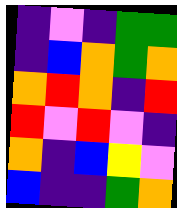[["indigo", "violet", "indigo", "green", "green"], ["indigo", "blue", "orange", "green", "orange"], ["orange", "red", "orange", "indigo", "red"], ["red", "violet", "red", "violet", "indigo"], ["orange", "indigo", "blue", "yellow", "violet"], ["blue", "indigo", "indigo", "green", "orange"]]